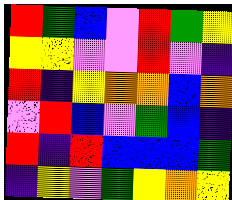[["red", "green", "blue", "violet", "red", "green", "yellow"], ["yellow", "yellow", "violet", "violet", "red", "violet", "indigo"], ["red", "indigo", "yellow", "orange", "orange", "blue", "orange"], ["violet", "red", "blue", "violet", "green", "blue", "indigo"], ["red", "indigo", "red", "blue", "blue", "blue", "green"], ["indigo", "yellow", "violet", "green", "yellow", "orange", "yellow"]]